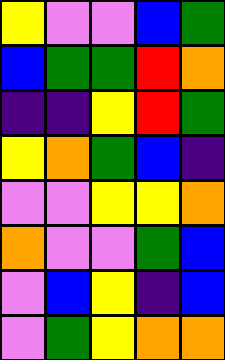[["yellow", "violet", "violet", "blue", "green"], ["blue", "green", "green", "red", "orange"], ["indigo", "indigo", "yellow", "red", "green"], ["yellow", "orange", "green", "blue", "indigo"], ["violet", "violet", "yellow", "yellow", "orange"], ["orange", "violet", "violet", "green", "blue"], ["violet", "blue", "yellow", "indigo", "blue"], ["violet", "green", "yellow", "orange", "orange"]]